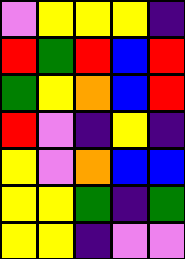[["violet", "yellow", "yellow", "yellow", "indigo"], ["red", "green", "red", "blue", "red"], ["green", "yellow", "orange", "blue", "red"], ["red", "violet", "indigo", "yellow", "indigo"], ["yellow", "violet", "orange", "blue", "blue"], ["yellow", "yellow", "green", "indigo", "green"], ["yellow", "yellow", "indigo", "violet", "violet"]]